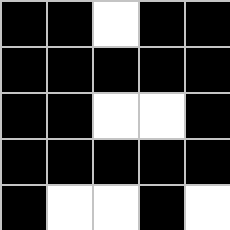[["black", "black", "white", "black", "black"], ["black", "black", "black", "black", "black"], ["black", "black", "white", "white", "black"], ["black", "black", "black", "black", "black"], ["black", "white", "white", "black", "white"]]